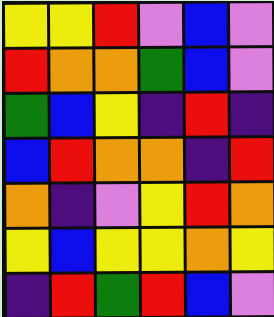[["yellow", "yellow", "red", "violet", "blue", "violet"], ["red", "orange", "orange", "green", "blue", "violet"], ["green", "blue", "yellow", "indigo", "red", "indigo"], ["blue", "red", "orange", "orange", "indigo", "red"], ["orange", "indigo", "violet", "yellow", "red", "orange"], ["yellow", "blue", "yellow", "yellow", "orange", "yellow"], ["indigo", "red", "green", "red", "blue", "violet"]]